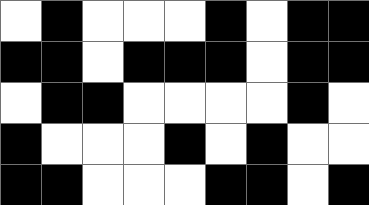[["white", "black", "white", "white", "white", "black", "white", "black", "black"], ["black", "black", "white", "black", "black", "black", "white", "black", "black"], ["white", "black", "black", "white", "white", "white", "white", "black", "white"], ["black", "white", "white", "white", "black", "white", "black", "white", "white"], ["black", "black", "white", "white", "white", "black", "black", "white", "black"]]